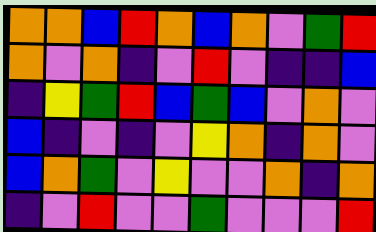[["orange", "orange", "blue", "red", "orange", "blue", "orange", "violet", "green", "red"], ["orange", "violet", "orange", "indigo", "violet", "red", "violet", "indigo", "indigo", "blue"], ["indigo", "yellow", "green", "red", "blue", "green", "blue", "violet", "orange", "violet"], ["blue", "indigo", "violet", "indigo", "violet", "yellow", "orange", "indigo", "orange", "violet"], ["blue", "orange", "green", "violet", "yellow", "violet", "violet", "orange", "indigo", "orange"], ["indigo", "violet", "red", "violet", "violet", "green", "violet", "violet", "violet", "red"]]